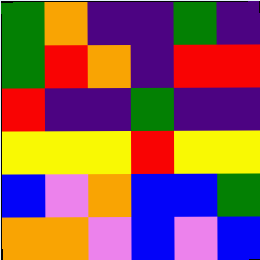[["green", "orange", "indigo", "indigo", "green", "indigo"], ["green", "red", "orange", "indigo", "red", "red"], ["red", "indigo", "indigo", "green", "indigo", "indigo"], ["yellow", "yellow", "yellow", "red", "yellow", "yellow"], ["blue", "violet", "orange", "blue", "blue", "green"], ["orange", "orange", "violet", "blue", "violet", "blue"]]